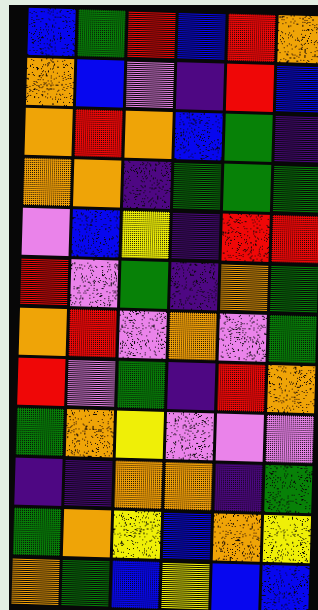[["blue", "green", "red", "blue", "red", "orange"], ["orange", "blue", "violet", "indigo", "red", "blue"], ["orange", "red", "orange", "blue", "green", "indigo"], ["orange", "orange", "indigo", "green", "green", "green"], ["violet", "blue", "yellow", "indigo", "red", "red"], ["red", "violet", "green", "indigo", "orange", "green"], ["orange", "red", "violet", "orange", "violet", "green"], ["red", "violet", "green", "indigo", "red", "orange"], ["green", "orange", "yellow", "violet", "violet", "violet"], ["indigo", "indigo", "orange", "orange", "indigo", "green"], ["green", "orange", "yellow", "blue", "orange", "yellow"], ["orange", "green", "blue", "yellow", "blue", "blue"]]